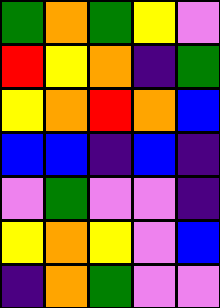[["green", "orange", "green", "yellow", "violet"], ["red", "yellow", "orange", "indigo", "green"], ["yellow", "orange", "red", "orange", "blue"], ["blue", "blue", "indigo", "blue", "indigo"], ["violet", "green", "violet", "violet", "indigo"], ["yellow", "orange", "yellow", "violet", "blue"], ["indigo", "orange", "green", "violet", "violet"]]